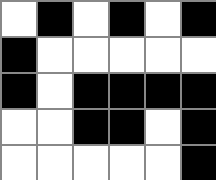[["white", "black", "white", "black", "white", "black"], ["black", "white", "white", "white", "white", "white"], ["black", "white", "black", "black", "black", "black"], ["white", "white", "black", "black", "white", "black"], ["white", "white", "white", "white", "white", "black"]]